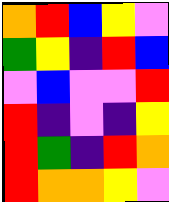[["orange", "red", "blue", "yellow", "violet"], ["green", "yellow", "indigo", "red", "blue"], ["violet", "blue", "violet", "violet", "red"], ["red", "indigo", "violet", "indigo", "yellow"], ["red", "green", "indigo", "red", "orange"], ["red", "orange", "orange", "yellow", "violet"]]